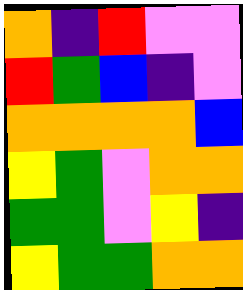[["orange", "indigo", "red", "violet", "violet"], ["red", "green", "blue", "indigo", "violet"], ["orange", "orange", "orange", "orange", "blue"], ["yellow", "green", "violet", "orange", "orange"], ["green", "green", "violet", "yellow", "indigo"], ["yellow", "green", "green", "orange", "orange"]]